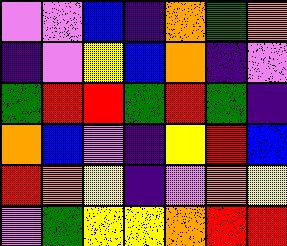[["violet", "violet", "blue", "indigo", "orange", "green", "orange"], ["indigo", "violet", "yellow", "blue", "orange", "indigo", "violet"], ["green", "red", "red", "green", "red", "green", "indigo"], ["orange", "blue", "violet", "indigo", "yellow", "red", "blue"], ["red", "orange", "yellow", "indigo", "violet", "orange", "yellow"], ["violet", "green", "yellow", "yellow", "orange", "red", "red"]]